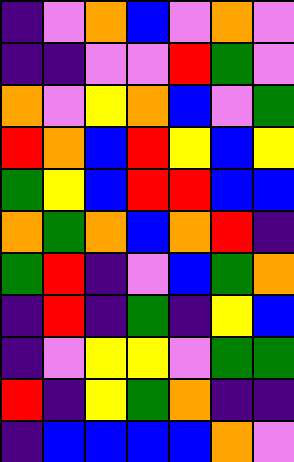[["indigo", "violet", "orange", "blue", "violet", "orange", "violet"], ["indigo", "indigo", "violet", "violet", "red", "green", "violet"], ["orange", "violet", "yellow", "orange", "blue", "violet", "green"], ["red", "orange", "blue", "red", "yellow", "blue", "yellow"], ["green", "yellow", "blue", "red", "red", "blue", "blue"], ["orange", "green", "orange", "blue", "orange", "red", "indigo"], ["green", "red", "indigo", "violet", "blue", "green", "orange"], ["indigo", "red", "indigo", "green", "indigo", "yellow", "blue"], ["indigo", "violet", "yellow", "yellow", "violet", "green", "green"], ["red", "indigo", "yellow", "green", "orange", "indigo", "indigo"], ["indigo", "blue", "blue", "blue", "blue", "orange", "violet"]]